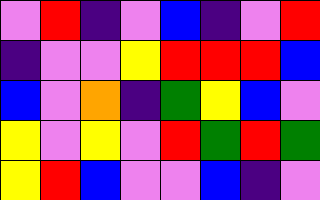[["violet", "red", "indigo", "violet", "blue", "indigo", "violet", "red"], ["indigo", "violet", "violet", "yellow", "red", "red", "red", "blue"], ["blue", "violet", "orange", "indigo", "green", "yellow", "blue", "violet"], ["yellow", "violet", "yellow", "violet", "red", "green", "red", "green"], ["yellow", "red", "blue", "violet", "violet", "blue", "indigo", "violet"]]